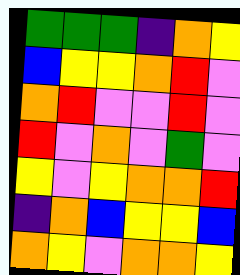[["green", "green", "green", "indigo", "orange", "yellow"], ["blue", "yellow", "yellow", "orange", "red", "violet"], ["orange", "red", "violet", "violet", "red", "violet"], ["red", "violet", "orange", "violet", "green", "violet"], ["yellow", "violet", "yellow", "orange", "orange", "red"], ["indigo", "orange", "blue", "yellow", "yellow", "blue"], ["orange", "yellow", "violet", "orange", "orange", "yellow"]]